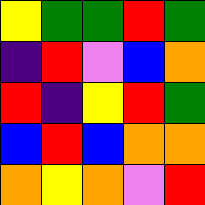[["yellow", "green", "green", "red", "green"], ["indigo", "red", "violet", "blue", "orange"], ["red", "indigo", "yellow", "red", "green"], ["blue", "red", "blue", "orange", "orange"], ["orange", "yellow", "orange", "violet", "red"]]